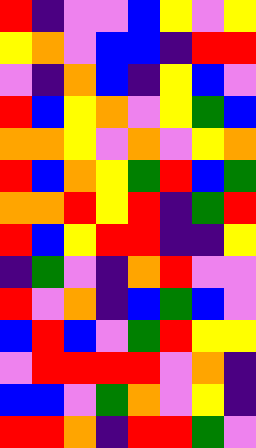[["red", "indigo", "violet", "violet", "blue", "yellow", "violet", "yellow"], ["yellow", "orange", "violet", "blue", "blue", "indigo", "red", "red"], ["violet", "indigo", "orange", "blue", "indigo", "yellow", "blue", "violet"], ["red", "blue", "yellow", "orange", "violet", "yellow", "green", "blue"], ["orange", "orange", "yellow", "violet", "orange", "violet", "yellow", "orange"], ["red", "blue", "orange", "yellow", "green", "red", "blue", "green"], ["orange", "orange", "red", "yellow", "red", "indigo", "green", "red"], ["red", "blue", "yellow", "red", "red", "indigo", "indigo", "yellow"], ["indigo", "green", "violet", "indigo", "orange", "red", "violet", "violet"], ["red", "violet", "orange", "indigo", "blue", "green", "blue", "violet"], ["blue", "red", "blue", "violet", "green", "red", "yellow", "yellow"], ["violet", "red", "red", "red", "red", "violet", "orange", "indigo"], ["blue", "blue", "violet", "green", "orange", "violet", "yellow", "indigo"], ["red", "red", "orange", "indigo", "red", "red", "green", "violet"]]